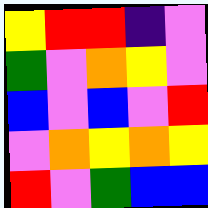[["yellow", "red", "red", "indigo", "violet"], ["green", "violet", "orange", "yellow", "violet"], ["blue", "violet", "blue", "violet", "red"], ["violet", "orange", "yellow", "orange", "yellow"], ["red", "violet", "green", "blue", "blue"]]